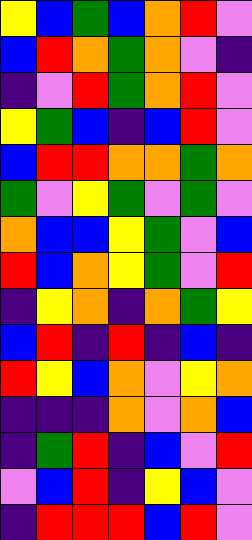[["yellow", "blue", "green", "blue", "orange", "red", "violet"], ["blue", "red", "orange", "green", "orange", "violet", "indigo"], ["indigo", "violet", "red", "green", "orange", "red", "violet"], ["yellow", "green", "blue", "indigo", "blue", "red", "violet"], ["blue", "red", "red", "orange", "orange", "green", "orange"], ["green", "violet", "yellow", "green", "violet", "green", "violet"], ["orange", "blue", "blue", "yellow", "green", "violet", "blue"], ["red", "blue", "orange", "yellow", "green", "violet", "red"], ["indigo", "yellow", "orange", "indigo", "orange", "green", "yellow"], ["blue", "red", "indigo", "red", "indigo", "blue", "indigo"], ["red", "yellow", "blue", "orange", "violet", "yellow", "orange"], ["indigo", "indigo", "indigo", "orange", "violet", "orange", "blue"], ["indigo", "green", "red", "indigo", "blue", "violet", "red"], ["violet", "blue", "red", "indigo", "yellow", "blue", "violet"], ["indigo", "red", "red", "red", "blue", "red", "violet"]]